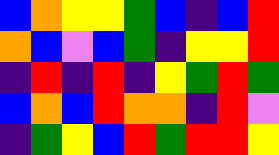[["blue", "orange", "yellow", "yellow", "green", "blue", "indigo", "blue", "red"], ["orange", "blue", "violet", "blue", "green", "indigo", "yellow", "yellow", "red"], ["indigo", "red", "indigo", "red", "indigo", "yellow", "green", "red", "green"], ["blue", "orange", "blue", "red", "orange", "orange", "indigo", "red", "violet"], ["indigo", "green", "yellow", "blue", "red", "green", "red", "red", "yellow"]]